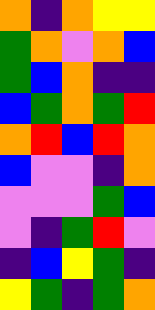[["orange", "indigo", "orange", "yellow", "yellow"], ["green", "orange", "violet", "orange", "blue"], ["green", "blue", "orange", "indigo", "indigo"], ["blue", "green", "orange", "green", "red"], ["orange", "red", "blue", "red", "orange"], ["blue", "violet", "violet", "indigo", "orange"], ["violet", "violet", "violet", "green", "blue"], ["violet", "indigo", "green", "red", "violet"], ["indigo", "blue", "yellow", "green", "indigo"], ["yellow", "green", "indigo", "green", "orange"]]